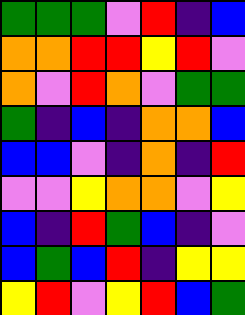[["green", "green", "green", "violet", "red", "indigo", "blue"], ["orange", "orange", "red", "red", "yellow", "red", "violet"], ["orange", "violet", "red", "orange", "violet", "green", "green"], ["green", "indigo", "blue", "indigo", "orange", "orange", "blue"], ["blue", "blue", "violet", "indigo", "orange", "indigo", "red"], ["violet", "violet", "yellow", "orange", "orange", "violet", "yellow"], ["blue", "indigo", "red", "green", "blue", "indigo", "violet"], ["blue", "green", "blue", "red", "indigo", "yellow", "yellow"], ["yellow", "red", "violet", "yellow", "red", "blue", "green"]]